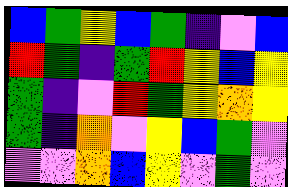[["blue", "green", "yellow", "blue", "green", "indigo", "violet", "blue"], ["red", "green", "indigo", "green", "red", "yellow", "blue", "yellow"], ["green", "indigo", "violet", "red", "green", "yellow", "orange", "yellow"], ["green", "indigo", "orange", "violet", "yellow", "blue", "green", "violet"], ["violet", "violet", "orange", "blue", "yellow", "violet", "green", "violet"]]